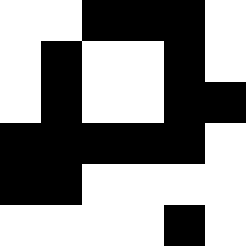[["white", "white", "black", "black", "black", "white"], ["white", "black", "white", "white", "black", "white"], ["white", "black", "white", "white", "black", "black"], ["black", "black", "black", "black", "black", "white"], ["black", "black", "white", "white", "white", "white"], ["white", "white", "white", "white", "black", "white"]]